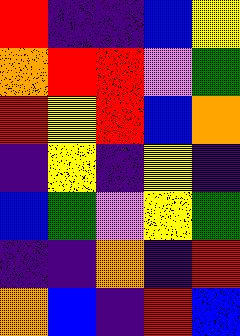[["red", "indigo", "indigo", "blue", "yellow"], ["orange", "red", "red", "violet", "green"], ["red", "yellow", "red", "blue", "orange"], ["indigo", "yellow", "indigo", "yellow", "indigo"], ["blue", "green", "violet", "yellow", "green"], ["indigo", "indigo", "orange", "indigo", "red"], ["orange", "blue", "indigo", "red", "blue"]]